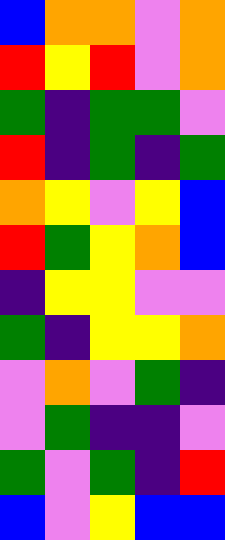[["blue", "orange", "orange", "violet", "orange"], ["red", "yellow", "red", "violet", "orange"], ["green", "indigo", "green", "green", "violet"], ["red", "indigo", "green", "indigo", "green"], ["orange", "yellow", "violet", "yellow", "blue"], ["red", "green", "yellow", "orange", "blue"], ["indigo", "yellow", "yellow", "violet", "violet"], ["green", "indigo", "yellow", "yellow", "orange"], ["violet", "orange", "violet", "green", "indigo"], ["violet", "green", "indigo", "indigo", "violet"], ["green", "violet", "green", "indigo", "red"], ["blue", "violet", "yellow", "blue", "blue"]]